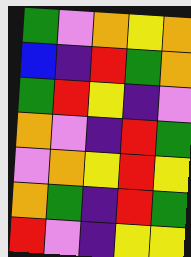[["green", "violet", "orange", "yellow", "orange"], ["blue", "indigo", "red", "green", "orange"], ["green", "red", "yellow", "indigo", "violet"], ["orange", "violet", "indigo", "red", "green"], ["violet", "orange", "yellow", "red", "yellow"], ["orange", "green", "indigo", "red", "green"], ["red", "violet", "indigo", "yellow", "yellow"]]